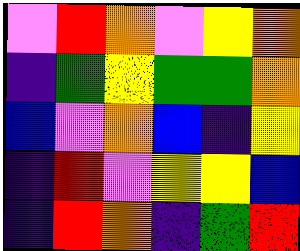[["violet", "red", "orange", "violet", "yellow", "orange"], ["indigo", "green", "yellow", "green", "green", "orange"], ["blue", "violet", "orange", "blue", "indigo", "yellow"], ["indigo", "red", "violet", "yellow", "yellow", "blue"], ["indigo", "red", "orange", "indigo", "green", "red"]]